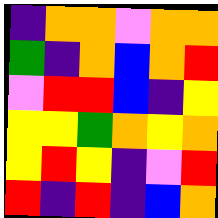[["indigo", "orange", "orange", "violet", "orange", "orange"], ["green", "indigo", "orange", "blue", "orange", "red"], ["violet", "red", "red", "blue", "indigo", "yellow"], ["yellow", "yellow", "green", "orange", "yellow", "orange"], ["yellow", "red", "yellow", "indigo", "violet", "red"], ["red", "indigo", "red", "indigo", "blue", "orange"]]